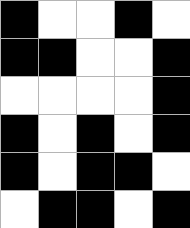[["black", "white", "white", "black", "white"], ["black", "black", "white", "white", "black"], ["white", "white", "white", "white", "black"], ["black", "white", "black", "white", "black"], ["black", "white", "black", "black", "white"], ["white", "black", "black", "white", "black"]]